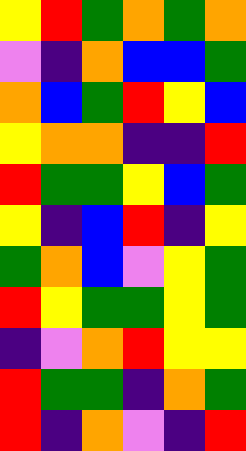[["yellow", "red", "green", "orange", "green", "orange"], ["violet", "indigo", "orange", "blue", "blue", "green"], ["orange", "blue", "green", "red", "yellow", "blue"], ["yellow", "orange", "orange", "indigo", "indigo", "red"], ["red", "green", "green", "yellow", "blue", "green"], ["yellow", "indigo", "blue", "red", "indigo", "yellow"], ["green", "orange", "blue", "violet", "yellow", "green"], ["red", "yellow", "green", "green", "yellow", "green"], ["indigo", "violet", "orange", "red", "yellow", "yellow"], ["red", "green", "green", "indigo", "orange", "green"], ["red", "indigo", "orange", "violet", "indigo", "red"]]